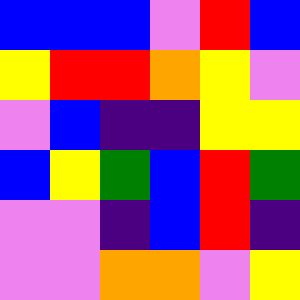[["blue", "blue", "blue", "violet", "red", "blue"], ["yellow", "red", "red", "orange", "yellow", "violet"], ["violet", "blue", "indigo", "indigo", "yellow", "yellow"], ["blue", "yellow", "green", "blue", "red", "green"], ["violet", "violet", "indigo", "blue", "red", "indigo"], ["violet", "violet", "orange", "orange", "violet", "yellow"]]